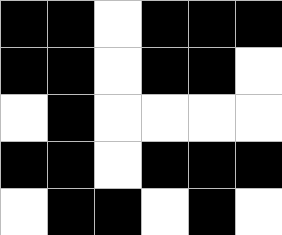[["black", "black", "white", "black", "black", "black"], ["black", "black", "white", "black", "black", "white"], ["white", "black", "white", "white", "white", "white"], ["black", "black", "white", "black", "black", "black"], ["white", "black", "black", "white", "black", "white"]]